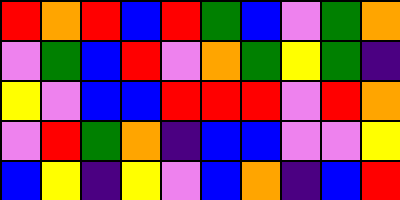[["red", "orange", "red", "blue", "red", "green", "blue", "violet", "green", "orange"], ["violet", "green", "blue", "red", "violet", "orange", "green", "yellow", "green", "indigo"], ["yellow", "violet", "blue", "blue", "red", "red", "red", "violet", "red", "orange"], ["violet", "red", "green", "orange", "indigo", "blue", "blue", "violet", "violet", "yellow"], ["blue", "yellow", "indigo", "yellow", "violet", "blue", "orange", "indigo", "blue", "red"]]